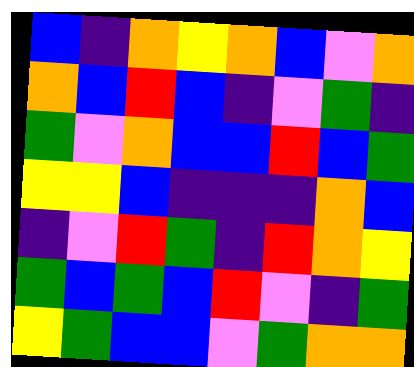[["blue", "indigo", "orange", "yellow", "orange", "blue", "violet", "orange"], ["orange", "blue", "red", "blue", "indigo", "violet", "green", "indigo"], ["green", "violet", "orange", "blue", "blue", "red", "blue", "green"], ["yellow", "yellow", "blue", "indigo", "indigo", "indigo", "orange", "blue"], ["indigo", "violet", "red", "green", "indigo", "red", "orange", "yellow"], ["green", "blue", "green", "blue", "red", "violet", "indigo", "green"], ["yellow", "green", "blue", "blue", "violet", "green", "orange", "orange"]]